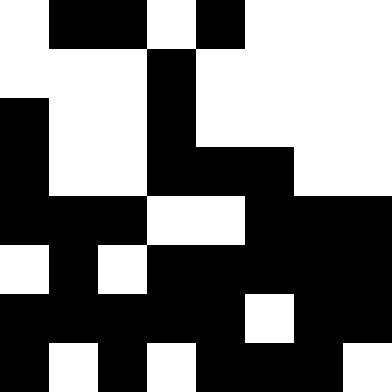[["white", "black", "black", "white", "black", "white", "white", "white"], ["white", "white", "white", "black", "white", "white", "white", "white"], ["black", "white", "white", "black", "white", "white", "white", "white"], ["black", "white", "white", "black", "black", "black", "white", "white"], ["black", "black", "black", "white", "white", "black", "black", "black"], ["white", "black", "white", "black", "black", "black", "black", "black"], ["black", "black", "black", "black", "black", "white", "black", "black"], ["black", "white", "black", "white", "black", "black", "black", "white"]]